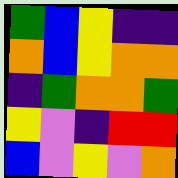[["green", "blue", "yellow", "indigo", "indigo"], ["orange", "blue", "yellow", "orange", "orange"], ["indigo", "green", "orange", "orange", "green"], ["yellow", "violet", "indigo", "red", "red"], ["blue", "violet", "yellow", "violet", "orange"]]